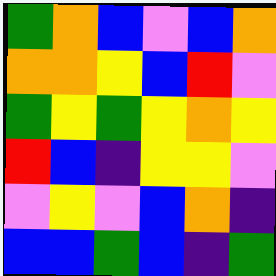[["green", "orange", "blue", "violet", "blue", "orange"], ["orange", "orange", "yellow", "blue", "red", "violet"], ["green", "yellow", "green", "yellow", "orange", "yellow"], ["red", "blue", "indigo", "yellow", "yellow", "violet"], ["violet", "yellow", "violet", "blue", "orange", "indigo"], ["blue", "blue", "green", "blue", "indigo", "green"]]